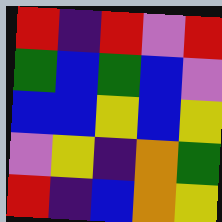[["red", "indigo", "red", "violet", "red"], ["green", "blue", "green", "blue", "violet"], ["blue", "blue", "yellow", "blue", "yellow"], ["violet", "yellow", "indigo", "orange", "green"], ["red", "indigo", "blue", "orange", "yellow"]]